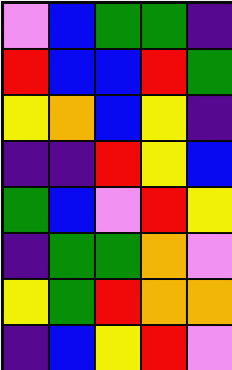[["violet", "blue", "green", "green", "indigo"], ["red", "blue", "blue", "red", "green"], ["yellow", "orange", "blue", "yellow", "indigo"], ["indigo", "indigo", "red", "yellow", "blue"], ["green", "blue", "violet", "red", "yellow"], ["indigo", "green", "green", "orange", "violet"], ["yellow", "green", "red", "orange", "orange"], ["indigo", "blue", "yellow", "red", "violet"]]